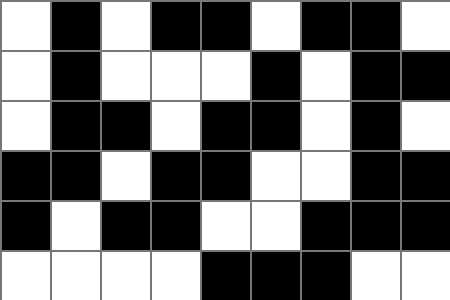[["white", "black", "white", "black", "black", "white", "black", "black", "white"], ["white", "black", "white", "white", "white", "black", "white", "black", "black"], ["white", "black", "black", "white", "black", "black", "white", "black", "white"], ["black", "black", "white", "black", "black", "white", "white", "black", "black"], ["black", "white", "black", "black", "white", "white", "black", "black", "black"], ["white", "white", "white", "white", "black", "black", "black", "white", "white"]]